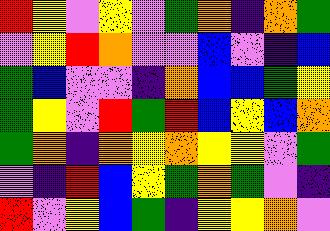[["red", "yellow", "violet", "yellow", "violet", "green", "orange", "indigo", "orange", "green"], ["violet", "yellow", "red", "orange", "violet", "violet", "blue", "violet", "indigo", "blue"], ["green", "blue", "violet", "violet", "indigo", "orange", "blue", "blue", "green", "yellow"], ["green", "yellow", "violet", "red", "green", "red", "blue", "yellow", "blue", "orange"], ["green", "orange", "indigo", "orange", "yellow", "orange", "yellow", "yellow", "violet", "green"], ["violet", "indigo", "red", "blue", "yellow", "green", "orange", "green", "violet", "indigo"], ["red", "violet", "yellow", "blue", "green", "indigo", "yellow", "yellow", "orange", "violet"]]